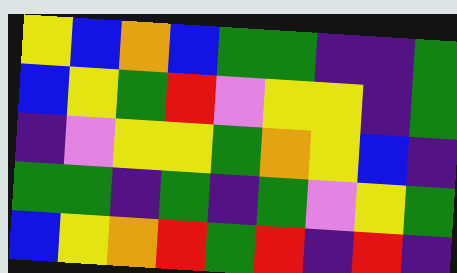[["yellow", "blue", "orange", "blue", "green", "green", "indigo", "indigo", "green"], ["blue", "yellow", "green", "red", "violet", "yellow", "yellow", "indigo", "green"], ["indigo", "violet", "yellow", "yellow", "green", "orange", "yellow", "blue", "indigo"], ["green", "green", "indigo", "green", "indigo", "green", "violet", "yellow", "green"], ["blue", "yellow", "orange", "red", "green", "red", "indigo", "red", "indigo"]]